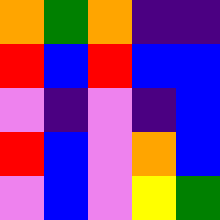[["orange", "green", "orange", "indigo", "indigo"], ["red", "blue", "red", "blue", "blue"], ["violet", "indigo", "violet", "indigo", "blue"], ["red", "blue", "violet", "orange", "blue"], ["violet", "blue", "violet", "yellow", "green"]]